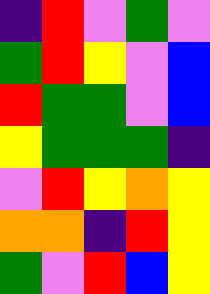[["indigo", "red", "violet", "green", "violet"], ["green", "red", "yellow", "violet", "blue"], ["red", "green", "green", "violet", "blue"], ["yellow", "green", "green", "green", "indigo"], ["violet", "red", "yellow", "orange", "yellow"], ["orange", "orange", "indigo", "red", "yellow"], ["green", "violet", "red", "blue", "yellow"]]